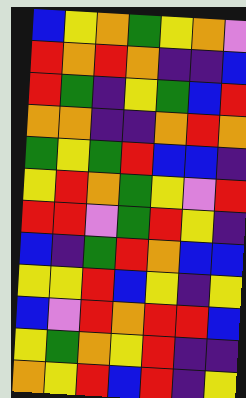[["blue", "yellow", "orange", "green", "yellow", "orange", "violet"], ["red", "orange", "red", "orange", "indigo", "indigo", "blue"], ["red", "green", "indigo", "yellow", "green", "blue", "red"], ["orange", "orange", "indigo", "indigo", "orange", "red", "orange"], ["green", "yellow", "green", "red", "blue", "blue", "indigo"], ["yellow", "red", "orange", "green", "yellow", "violet", "red"], ["red", "red", "violet", "green", "red", "yellow", "indigo"], ["blue", "indigo", "green", "red", "orange", "blue", "blue"], ["yellow", "yellow", "red", "blue", "yellow", "indigo", "yellow"], ["blue", "violet", "red", "orange", "red", "red", "blue"], ["yellow", "green", "orange", "yellow", "red", "indigo", "indigo"], ["orange", "yellow", "red", "blue", "red", "indigo", "yellow"]]